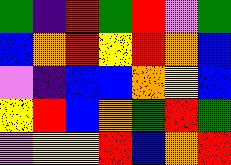[["green", "indigo", "red", "green", "red", "violet", "green"], ["blue", "orange", "red", "yellow", "red", "orange", "blue"], ["violet", "indigo", "blue", "blue", "orange", "yellow", "blue"], ["yellow", "red", "blue", "orange", "green", "red", "green"], ["violet", "yellow", "yellow", "red", "blue", "orange", "red"]]